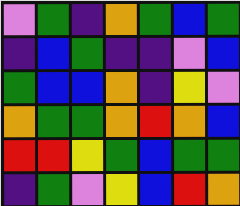[["violet", "green", "indigo", "orange", "green", "blue", "green"], ["indigo", "blue", "green", "indigo", "indigo", "violet", "blue"], ["green", "blue", "blue", "orange", "indigo", "yellow", "violet"], ["orange", "green", "green", "orange", "red", "orange", "blue"], ["red", "red", "yellow", "green", "blue", "green", "green"], ["indigo", "green", "violet", "yellow", "blue", "red", "orange"]]